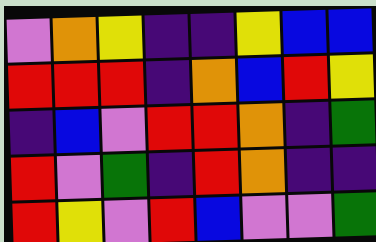[["violet", "orange", "yellow", "indigo", "indigo", "yellow", "blue", "blue"], ["red", "red", "red", "indigo", "orange", "blue", "red", "yellow"], ["indigo", "blue", "violet", "red", "red", "orange", "indigo", "green"], ["red", "violet", "green", "indigo", "red", "orange", "indigo", "indigo"], ["red", "yellow", "violet", "red", "blue", "violet", "violet", "green"]]